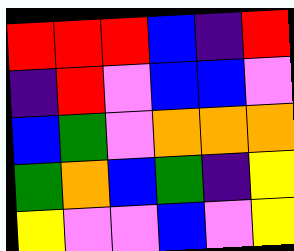[["red", "red", "red", "blue", "indigo", "red"], ["indigo", "red", "violet", "blue", "blue", "violet"], ["blue", "green", "violet", "orange", "orange", "orange"], ["green", "orange", "blue", "green", "indigo", "yellow"], ["yellow", "violet", "violet", "blue", "violet", "yellow"]]